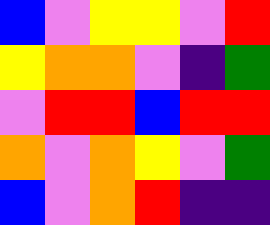[["blue", "violet", "yellow", "yellow", "violet", "red"], ["yellow", "orange", "orange", "violet", "indigo", "green"], ["violet", "red", "red", "blue", "red", "red"], ["orange", "violet", "orange", "yellow", "violet", "green"], ["blue", "violet", "orange", "red", "indigo", "indigo"]]